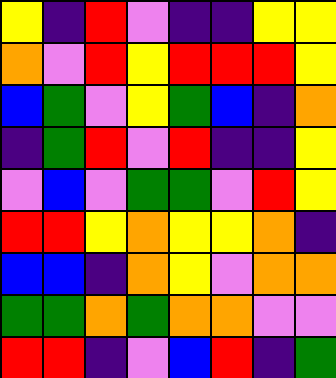[["yellow", "indigo", "red", "violet", "indigo", "indigo", "yellow", "yellow"], ["orange", "violet", "red", "yellow", "red", "red", "red", "yellow"], ["blue", "green", "violet", "yellow", "green", "blue", "indigo", "orange"], ["indigo", "green", "red", "violet", "red", "indigo", "indigo", "yellow"], ["violet", "blue", "violet", "green", "green", "violet", "red", "yellow"], ["red", "red", "yellow", "orange", "yellow", "yellow", "orange", "indigo"], ["blue", "blue", "indigo", "orange", "yellow", "violet", "orange", "orange"], ["green", "green", "orange", "green", "orange", "orange", "violet", "violet"], ["red", "red", "indigo", "violet", "blue", "red", "indigo", "green"]]